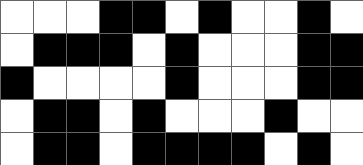[["white", "white", "white", "black", "black", "white", "black", "white", "white", "black", "white"], ["white", "black", "black", "black", "white", "black", "white", "white", "white", "black", "black"], ["black", "white", "white", "white", "white", "black", "white", "white", "white", "black", "black"], ["white", "black", "black", "white", "black", "white", "white", "white", "black", "white", "white"], ["white", "black", "black", "white", "black", "black", "black", "black", "white", "black", "white"]]